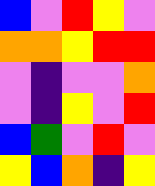[["blue", "violet", "red", "yellow", "violet"], ["orange", "orange", "yellow", "red", "red"], ["violet", "indigo", "violet", "violet", "orange"], ["violet", "indigo", "yellow", "violet", "red"], ["blue", "green", "violet", "red", "violet"], ["yellow", "blue", "orange", "indigo", "yellow"]]